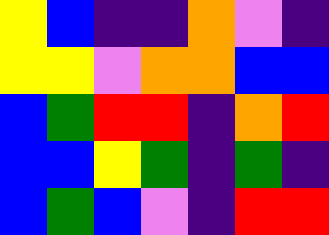[["yellow", "blue", "indigo", "indigo", "orange", "violet", "indigo"], ["yellow", "yellow", "violet", "orange", "orange", "blue", "blue"], ["blue", "green", "red", "red", "indigo", "orange", "red"], ["blue", "blue", "yellow", "green", "indigo", "green", "indigo"], ["blue", "green", "blue", "violet", "indigo", "red", "red"]]